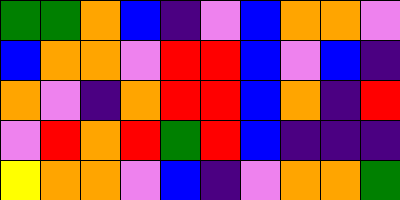[["green", "green", "orange", "blue", "indigo", "violet", "blue", "orange", "orange", "violet"], ["blue", "orange", "orange", "violet", "red", "red", "blue", "violet", "blue", "indigo"], ["orange", "violet", "indigo", "orange", "red", "red", "blue", "orange", "indigo", "red"], ["violet", "red", "orange", "red", "green", "red", "blue", "indigo", "indigo", "indigo"], ["yellow", "orange", "orange", "violet", "blue", "indigo", "violet", "orange", "orange", "green"]]